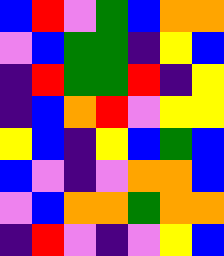[["blue", "red", "violet", "green", "blue", "orange", "orange"], ["violet", "blue", "green", "green", "indigo", "yellow", "blue"], ["indigo", "red", "green", "green", "red", "indigo", "yellow"], ["indigo", "blue", "orange", "red", "violet", "yellow", "yellow"], ["yellow", "blue", "indigo", "yellow", "blue", "green", "blue"], ["blue", "violet", "indigo", "violet", "orange", "orange", "blue"], ["violet", "blue", "orange", "orange", "green", "orange", "orange"], ["indigo", "red", "violet", "indigo", "violet", "yellow", "blue"]]